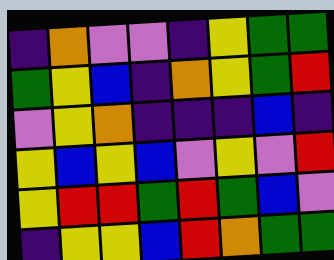[["indigo", "orange", "violet", "violet", "indigo", "yellow", "green", "green"], ["green", "yellow", "blue", "indigo", "orange", "yellow", "green", "red"], ["violet", "yellow", "orange", "indigo", "indigo", "indigo", "blue", "indigo"], ["yellow", "blue", "yellow", "blue", "violet", "yellow", "violet", "red"], ["yellow", "red", "red", "green", "red", "green", "blue", "violet"], ["indigo", "yellow", "yellow", "blue", "red", "orange", "green", "green"]]